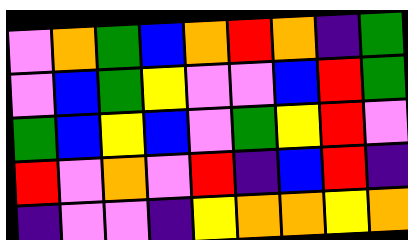[["violet", "orange", "green", "blue", "orange", "red", "orange", "indigo", "green"], ["violet", "blue", "green", "yellow", "violet", "violet", "blue", "red", "green"], ["green", "blue", "yellow", "blue", "violet", "green", "yellow", "red", "violet"], ["red", "violet", "orange", "violet", "red", "indigo", "blue", "red", "indigo"], ["indigo", "violet", "violet", "indigo", "yellow", "orange", "orange", "yellow", "orange"]]